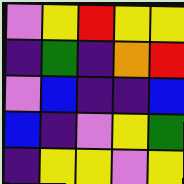[["violet", "yellow", "red", "yellow", "yellow"], ["indigo", "green", "indigo", "orange", "red"], ["violet", "blue", "indigo", "indigo", "blue"], ["blue", "indigo", "violet", "yellow", "green"], ["indigo", "yellow", "yellow", "violet", "yellow"]]